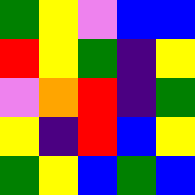[["green", "yellow", "violet", "blue", "blue"], ["red", "yellow", "green", "indigo", "yellow"], ["violet", "orange", "red", "indigo", "green"], ["yellow", "indigo", "red", "blue", "yellow"], ["green", "yellow", "blue", "green", "blue"]]